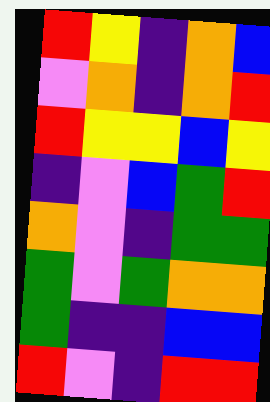[["red", "yellow", "indigo", "orange", "blue"], ["violet", "orange", "indigo", "orange", "red"], ["red", "yellow", "yellow", "blue", "yellow"], ["indigo", "violet", "blue", "green", "red"], ["orange", "violet", "indigo", "green", "green"], ["green", "violet", "green", "orange", "orange"], ["green", "indigo", "indigo", "blue", "blue"], ["red", "violet", "indigo", "red", "red"]]